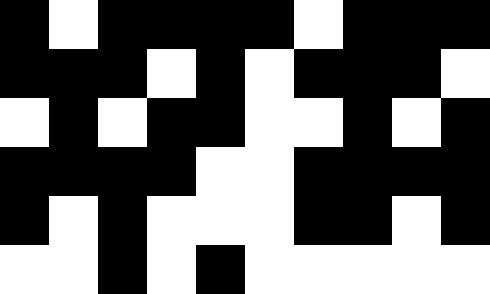[["black", "white", "black", "black", "black", "black", "white", "black", "black", "black"], ["black", "black", "black", "white", "black", "white", "black", "black", "black", "white"], ["white", "black", "white", "black", "black", "white", "white", "black", "white", "black"], ["black", "black", "black", "black", "white", "white", "black", "black", "black", "black"], ["black", "white", "black", "white", "white", "white", "black", "black", "white", "black"], ["white", "white", "black", "white", "black", "white", "white", "white", "white", "white"]]